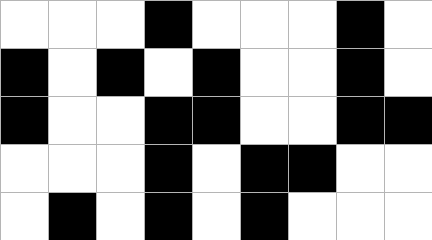[["white", "white", "white", "black", "white", "white", "white", "black", "white"], ["black", "white", "black", "white", "black", "white", "white", "black", "white"], ["black", "white", "white", "black", "black", "white", "white", "black", "black"], ["white", "white", "white", "black", "white", "black", "black", "white", "white"], ["white", "black", "white", "black", "white", "black", "white", "white", "white"]]